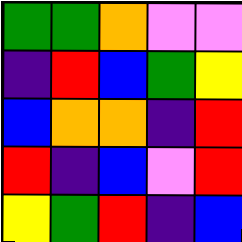[["green", "green", "orange", "violet", "violet"], ["indigo", "red", "blue", "green", "yellow"], ["blue", "orange", "orange", "indigo", "red"], ["red", "indigo", "blue", "violet", "red"], ["yellow", "green", "red", "indigo", "blue"]]